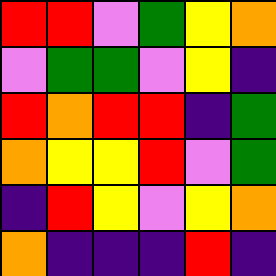[["red", "red", "violet", "green", "yellow", "orange"], ["violet", "green", "green", "violet", "yellow", "indigo"], ["red", "orange", "red", "red", "indigo", "green"], ["orange", "yellow", "yellow", "red", "violet", "green"], ["indigo", "red", "yellow", "violet", "yellow", "orange"], ["orange", "indigo", "indigo", "indigo", "red", "indigo"]]